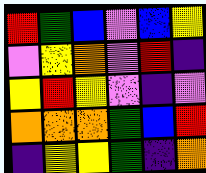[["red", "green", "blue", "violet", "blue", "yellow"], ["violet", "yellow", "orange", "violet", "red", "indigo"], ["yellow", "red", "yellow", "violet", "indigo", "violet"], ["orange", "orange", "orange", "green", "blue", "red"], ["indigo", "yellow", "yellow", "green", "indigo", "orange"]]